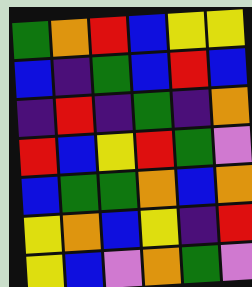[["green", "orange", "red", "blue", "yellow", "yellow"], ["blue", "indigo", "green", "blue", "red", "blue"], ["indigo", "red", "indigo", "green", "indigo", "orange"], ["red", "blue", "yellow", "red", "green", "violet"], ["blue", "green", "green", "orange", "blue", "orange"], ["yellow", "orange", "blue", "yellow", "indigo", "red"], ["yellow", "blue", "violet", "orange", "green", "violet"]]